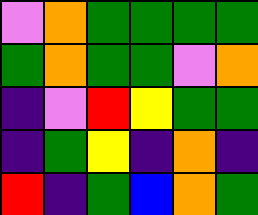[["violet", "orange", "green", "green", "green", "green"], ["green", "orange", "green", "green", "violet", "orange"], ["indigo", "violet", "red", "yellow", "green", "green"], ["indigo", "green", "yellow", "indigo", "orange", "indigo"], ["red", "indigo", "green", "blue", "orange", "green"]]